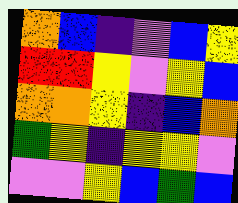[["orange", "blue", "indigo", "violet", "blue", "yellow"], ["red", "red", "yellow", "violet", "yellow", "blue"], ["orange", "orange", "yellow", "indigo", "blue", "orange"], ["green", "yellow", "indigo", "yellow", "yellow", "violet"], ["violet", "violet", "yellow", "blue", "green", "blue"]]